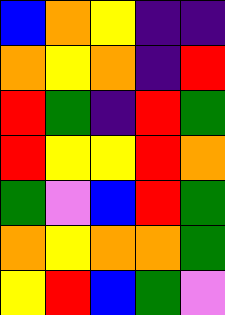[["blue", "orange", "yellow", "indigo", "indigo"], ["orange", "yellow", "orange", "indigo", "red"], ["red", "green", "indigo", "red", "green"], ["red", "yellow", "yellow", "red", "orange"], ["green", "violet", "blue", "red", "green"], ["orange", "yellow", "orange", "orange", "green"], ["yellow", "red", "blue", "green", "violet"]]